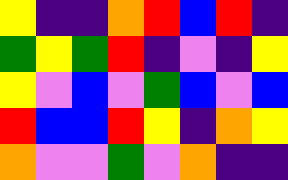[["yellow", "indigo", "indigo", "orange", "red", "blue", "red", "indigo"], ["green", "yellow", "green", "red", "indigo", "violet", "indigo", "yellow"], ["yellow", "violet", "blue", "violet", "green", "blue", "violet", "blue"], ["red", "blue", "blue", "red", "yellow", "indigo", "orange", "yellow"], ["orange", "violet", "violet", "green", "violet", "orange", "indigo", "indigo"]]